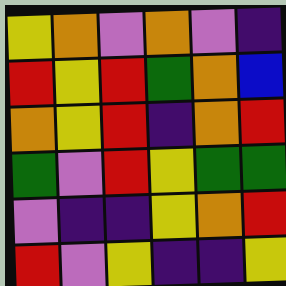[["yellow", "orange", "violet", "orange", "violet", "indigo"], ["red", "yellow", "red", "green", "orange", "blue"], ["orange", "yellow", "red", "indigo", "orange", "red"], ["green", "violet", "red", "yellow", "green", "green"], ["violet", "indigo", "indigo", "yellow", "orange", "red"], ["red", "violet", "yellow", "indigo", "indigo", "yellow"]]